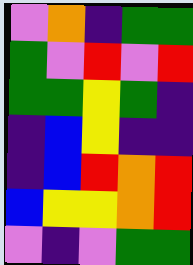[["violet", "orange", "indigo", "green", "green"], ["green", "violet", "red", "violet", "red"], ["green", "green", "yellow", "green", "indigo"], ["indigo", "blue", "yellow", "indigo", "indigo"], ["indigo", "blue", "red", "orange", "red"], ["blue", "yellow", "yellow", "orange", "red"], ["violet", "indigo", "violet", "green", "green"]]